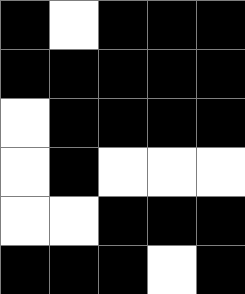[["black", "white", "black", "black", "black"], ["black", "black", "black", "black", "black"], ["white", "black", "black", "black", "black"], ["white", "black", "white", "white", "white"], ["white", "white", "black", "black", "black"], ["black", "black", "black", "white", "black"]]